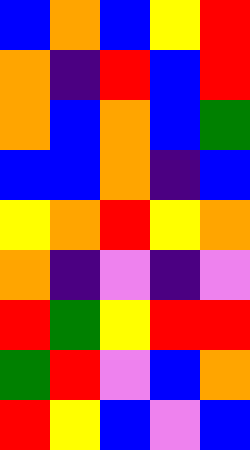[["blue", "orange", "blue", "yellow", "red"], ["orange", "indigo", "red", "blue", "red"], ["orange", "blue", "orange", "blue", "green"], ["blue", "blue", "orange", "indigo", "blue"], ["yellow", "orange", "red", "yellow", "orange"], ["orange", "indigo", "violet", "indigo", "violet"], ["red", "green", "yellow", "red", "red"], ["green", "red", "violet", "blue", "orange"], ["red", "yellow", "blue", "violet", "blue"]]